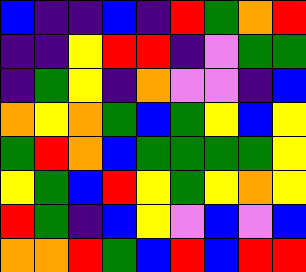[["blue", "indigo", "indigo", "blue", "indigo", "red", "green", "orange", "red"], ["indigo", "indigo", "yellow", "red", "red", "indigo", "violet", "green", "green"], ["indigo", "green", "yellow", "indigo", "orange", "violet", "violet", "indigo", "blue"], ["orange", "yellow", "orange", "green", "blue", "green", "yellow", "blue", "yellow"], ["green", "red", "orange", "blue", "green", "green", "green", "green", "yellow"], ["yellow", "green", "blue", "red", "yellow", "green", "yellow", "orange", "yellow"], ["red", "green", "indigo", "blue", "yellow", "violet", "blue", "violet", "blue"], ["orange", "orange", "red", "green", "blue", "red", "blue", "red", "red"]]